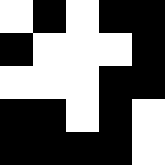[["white", "black", "white", "black", "black"], ["black", "white", "white", "white", "black"], ["white", "white", "white", "black", "black"], ["black", "black", "white", "black", "white"], ["black", "black", "black", "black", "white"]]